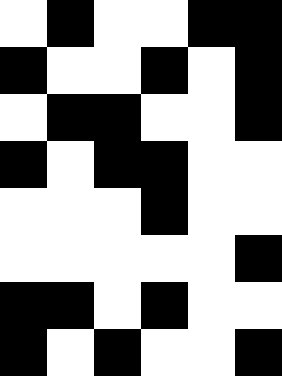[["white", "black", "white", "white", "black", "black"], ["black", "white", "white", "black", "white", "black"], ["white", "black", "black", "white", "white", "black"], ["black", "white", "black", "black", "white", "white"], ["white", "white", "white", "black", "white", "white"], ["white", "white", "white", "white", "white", "black"], ["black", "black", "white", "black", "white", "white"], ["black", "white", "black", "white", "white", "black"]]